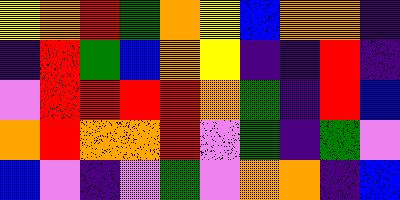[["yellow", "orange", "red", "green", "orange", "yellow", "blue", "orange", "orange", "indigo"], ["indigo", "red", "green", "blue", "orange", "yellow", "indigo", "indigo", "red", "indigo"], ["violet", "red", "red", "red", "red", "orange", "green", "indigo", "red", "blue"], ["orange", "red", "orange", "orange", "red", "violet", "green", "indigo", "green", "violet"], ["blue", "violet", "indigo", "violet", "green", "violet", "orange", "orange", "indigo", "blue"]]